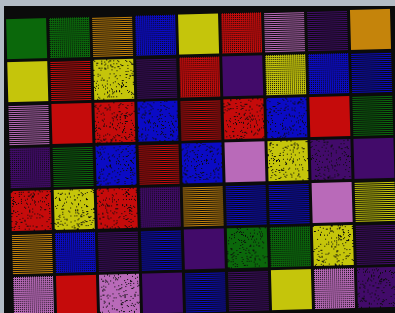[["green", "green", "orange", "blue", "yellow", "red", "violet", "indigo", "orange"], ["yellow", "red", "yellow", "indigo", "red", "indigo", "yellow", "blue", "blue"], ["violet", "red", "red", "blue", "red", "red", "blue", "red", "green"], ["indigo", "green", "blue", "red", "blue", "violet", "yellow", "indigo", "indigo"], ["red", "yellow", "red", "indigo", "orange", "blue", "blue", "violet", "yellow"], ["orange", "blue", "indigo", "blue", "indigo", "green", "green", "yellow", "indigo"], ["violet", "red", "violet", "indigo", "blue", "indigo", "yellow", "violet", "indigo"]]